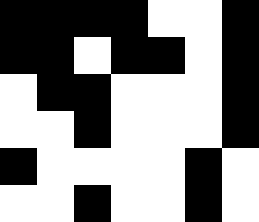[["black", "black", "black", "black", "white", "white", "black"], ["black", "black", "white", "black", "black", "white", "black"], ["white", "black", "black", "white", "white", "white", "black"], ["white", "white", "black", "white", "white", "white", "black"], ["black", "white", "white", "white", "white", "black", "white"], ["white", "white", "black", "white", "white", "black", "white"]]